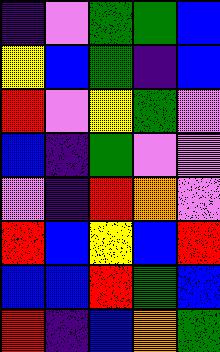[["indigo", "violet", "green", "green", "blue"], ["yellow", "blue", "green", "indigo", "blue"], ["red", "violet", "yellow", "green", "violet"], ["blue", "indigo", "green", "violet", "violet"], ["violet", "indigo", "red", "orange", "violet"], ["red", "blue", "yellow", "blue", "red"], ["blue", "blue", "red", "green", "blue"], ["red", "indigo", "blue", "orange", "green"]]